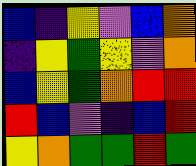[["blue", "indigo", "yellow", "violet", "blue", "orange"], ["indigo", "yellow", "green", "yellow", "violet", "orange"], ["blue", "yellow", "green", "orange", "red", "red"], ["red", "blue", "violet", "indigo", "blue", "red"], ["yellow", "orange", "green", "green", "red", "green"]]